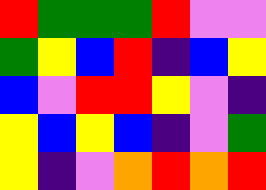[["red", "green", "green", "green", "red", "violet", "violet"], ["green", "yellow", "blue", "red", "indigo", "blue", "yellow"], ["blue", "violet", "red", "red", "yellow", "violet", "indigo"], ["yellow", "blue", "yellow", "blue", "indigo", "violet", "green"], ["yellow", "indigo", "violet", "orange", "red", "orange", "red"]]